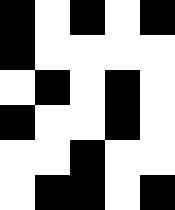[["black", "white", "black", "white", "black"], ["black", "white", "white", "white", "white"], ["white", "black", "white", "black", "white"], ["black", "white", "white", "black", "white"], ["white", "white", "black", "white", "white"], ["white", "black", "black", "white", "black"]]